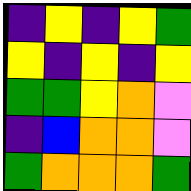[["indigo", "yellow", "indigo", "yellow", "green"], ["yellow", "indigo", "yellow", "indigo", "yellow"], ["green", "green", "yellow", "orange", "violet"], ["indigo", "blue", "orange", "orange", "violet"], ["green", "orange", "orange", "orange", "green"]]